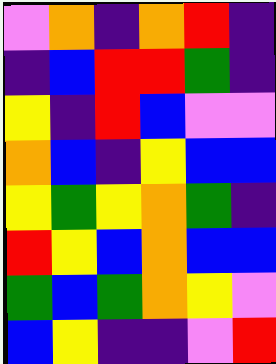[["violet", "orange", "indigo", "orange", "red", "indigo"], ["indigo", "blue", "red", "red", "green", "indigo"], ["yellow", "indigo", "red", "blue", "violet", "violet"], ["orange", "blue", "indigo", "yellow", "blue", "blue"], ["yellow", "green", "yellow", "orange", "green", "indigo"], ["red", "yellow", "blue", "orange", "blue", "blue"], ["green", "blue", "green", "orange", "yellow", "violet"], ["blue", "yellow", "indigo", "indigo", "violet", "red"]]